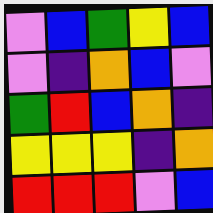[["violet", "blue", "green", "yellow", "blue"], ["violet", "indigo", "orange", "blue", "violet"], ["green", "red", "blue", "orange", "indigo"], ["yellow", "yellow", "yellow", "indigo", "orange"], ["red", "red", "red", "violet", "blue"]]